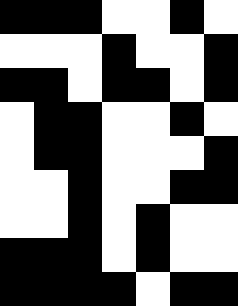[["black", "black", "black", "white", "white", "black", "white"], ["white", "white", "white", "black", "white", "white", "black"], ["black", "black", "white", "black", "black", "white", "black"], ["white", "black", "black", "white", "white", "black", "white"], ["white", "black", "black", "white", "white", "white", "black"], ["white", "white", "black", "white", "white", "black", "black"], ["white", "white", "black", "white", "black", "white", "white"], ["black", "black", "black", "white", "black", "white", "white"], ["black", "black", "black", "black", "white", "black", "black"]]